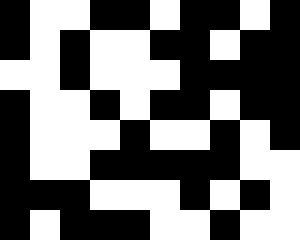[["black", "white", "white", "black", "black", "white", "black", "black", "white", "black"], ["black", "white", "black", "white", "white", "black", "black", "white", "black", "black"], ["white", "white", "black", "white", "white", "white", "black", "black", "black", "black"], ["black", "white", "white", "black", "white", "black", "black", "white", "black", "black"], ["black", "white", "white", "white", "black", "white", "white", "black", "white", "black"], ["black", "white", "white", "black", "black", "black", "black", "black", "white", "white"], ["black", "black", "black", "white", "white", "white", "black", "white", "black", "white"], ["black", "white", "black", "black", "black", "white", "white", "black", "white", "white"]]